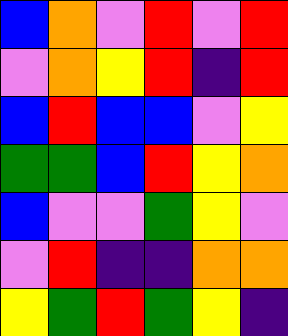[["blue", "orange", "violet", "red", "violet", "red"], ["violet", "orange", "yellow", "red", "indigo", "red"], ["blue", "red", "blue", "blue", "violet", "yellow"], ["green", "green", "blue", "red", "yellow", "orange"], ["blue", "violet", "violet", "green", "yellow", "violet"], ["violet", "red", "indigo", "indigo", "orange", "orange"], ["yellow", "green", "red", "green", "yellow", "indigo"]]